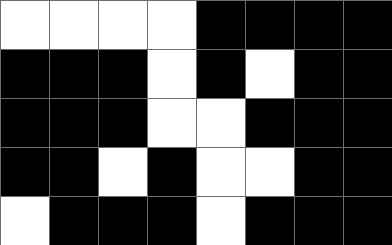[["white", "white", "white", "white", "black", "black", "black", "black"], ["black", "black", "black", "white", "black", "white", "black", "black"], ["black", "black", "black", "white", "white", "black", "black", "black"], ["black", "black", "white", "black", "white", "white", "black", "black"], ["white", "black", "black", "black", "white", "black", "black", "black"]]